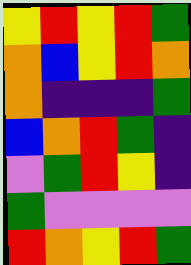[["yellow", "red", "yellow", "red", "green"], ["orange", "blue", "yellow", "red", "orange"], ["orange", "indigo", "indigo", "indigo", "green"], ["blue", "orange", "red", "green", "indigo"], ["violet", "green", "red", "yellow", "indigo"], ["green", "violet", "violet", "violet", "violet"], ["red", "orange", "yellow", "red", "green"]]